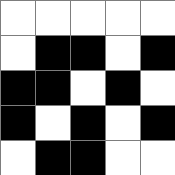[["white", "white", "white", "white", "white"], ["white", "black", "black", "white", "black"], ["black", "black", "white", "black", "white"], ["black", "white", "black", "white", "black"], ["white", "black", "black", "white", "white"]]